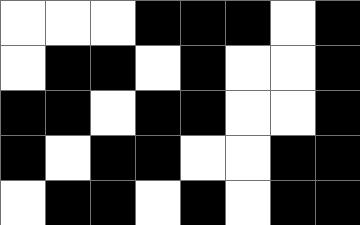[["white", "white", "white", "black", "black", "black", "white", "black"], ["white", "black", "black", "white", "black", "white", "white", "black"], ["black", "black", "white", "black", "black", "white", "white", "black"], ["black", "white", "black", "black", "white", "white", "black", "black"], ["white", "black", "black", "white", "black", "white", "black", "black"]]